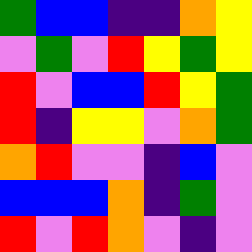[["green", "blue", "blue", "indigo", "indigo", "orange", "yellow"], ["violet", "green", "violet", "red", "yellow", "green", "yellow"], ["red", "violet", "blue", "blue", "red", "yellow", "green"], ["red", "indigo", "yellow", "yellow", "violet", "orange", "green"], ["orange", "red", "violet", "violet", "indigo", "blue", "violet"], ["blue", "blue", "blue", "orange", "indigo", "green", "violet"], ["red", "violet", "red", "orange", "violet", "indigo", "violet"]]